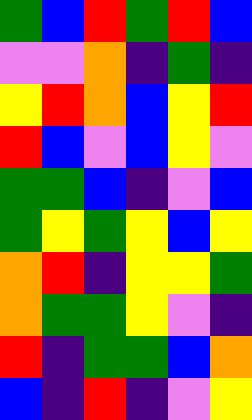[["green", "blue", "red", "green", "red", "blue"], ["violet", "violet", "orange", "indigo", "green", "indigo"], ["yellow", "red", "orange", "blue", "yellow", "red"], ["red", "blue", "violet", "blue", "yellow", "violet"], ["green", "green", "blue", "indigo", "violet", "blue"], ["green", "yellow", "green", "yellow", "blue", "yellow"], ["orange", "red", "indigo", "yellow", "yellow", "green"], ["orange", "green", "green", "yellow", "violet", "indigo"], ["red", "indigo", "green", "green", "blue", "orange"], ["blue", "indigo", "red", "indigo", "violet", "yellow"]]